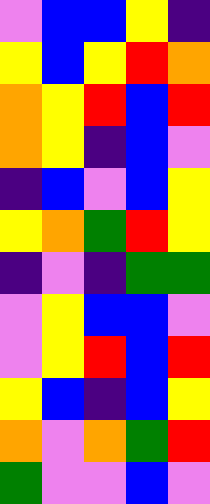[["violet", "blue", "blue", "yellow", "indigo"], ["yellow", "blue", "yellow", "red", "orange"], ["orange", "yellow", "red", "blue", "red"], ["orange", "yellow", "indigo", "blue", "violet"], ["indigo", "blue", "violet", "blue", "yellow"], ["yellow", "orange", "green", "red", "yellow"], ["indigo", "violet", "indigo", "green", "green"], ["violet", "yellow", "blue", "blue", "violet"], ["violet", "yellow", "red", "blue", "red"], ["yellow", "blue", "indigo", "blue", "yellow"], ["orange", "violet", "orange", "green", "red"], ["green", "violet", "violet", "blue", "violet"]]